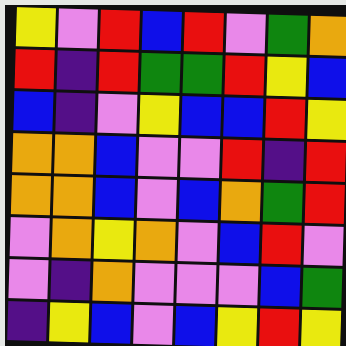[["yellow", "violet", "red", "blue", "red", "violet", "green", "orange"], ["red", "indigo", "red", "green", "green", "red", "yellow", "blue"], ["blue", "indigo", "violet", "yellow", "blue", "blue", "red", "yellow"], ["orange", "orange", "blue", "violet", "violet", "red", "indigo", "red"], ["orange", "orange", "blue", "violet", "blue", "orange", "green", "red"], ["violet", "orange", "yellow", "orange", "violet", "blue", "red", "violet"], ["violet", "indigo", "orange", "violet", "violet", "violet", "blue", "green"], ["indigo", "yellow", "blue", "violet", "blue", "yellow", "red", "yellow"]]